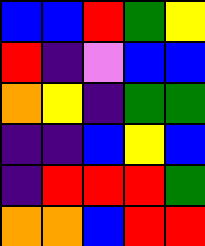[["blue", "blue", "red", "green", "yellow"], ["red", "indigo", "violet", "blue", "blue"], ["orange", "yellow", "indigo", "green", "green"], ["indigo", "indigo", "blue", "yellow", "blue"], ["indigo", "red", "red", "red", "green"], ["orange", "orange", "blue", "red", "red"]]